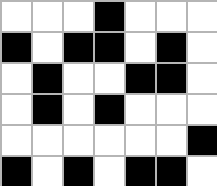[["white", "white", "white", "black", "white", "white", "white"], ["black", "white", "black", "black", "white", "black", "white"], ["white", "black", "white", "white", "black", "black", "white"], ["white", "black", "white", "black", "white", "white", "white"], ["white", "white", "white", "white", "white", "white", "black"], ["black", "white", "black", "white", "black", "black", "white"]]